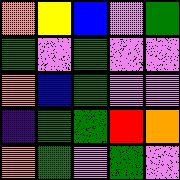[["orange", "yellow", "blue", "violet", "green"], ["green", "violet", "green", "violet", "violet"], ["orange", "blue", "green", "violet", "violet"], ["indigo", "green", "green", "red", "orange"], ["orange", "green", "violet", "green", "violet"]]